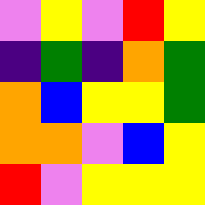[["violet", "yellow", "violet", "red", "yellow"], ["indigo", "green", "indigo", "orange", "green"], ["orange", "blue", "yellow", "yellow", "green"], ["orange", "orange", "violet", "blue", "yellow"], ["red", "violet", "yellow", "yellow", "yellow"]]